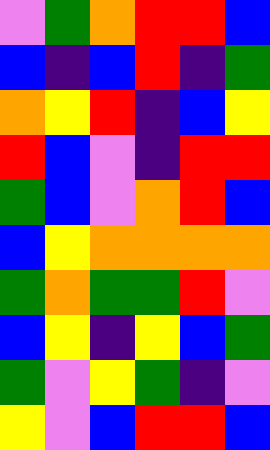[["violet", "green", "orange", "red", "red", "blue"], ["blue", "indigo", "blue", "red", "indigo", "green"], ["orange", "yellow", "red", "indigo", "blue", "yellow"], ["red", "blue", "violet", "indigo", "red", "red"], ["green", "blue", "violet", "orange", "red", "blue"], ["blue", "yellow", "orange", "orange", "orange", "orange"], ["green", "orange", "green", "green", "red", "violet"], ["blue", "yellow", "indigo", "yellow", "blue", "green"], ["green", "violet", "yellow", "green", "indigo", "violet"], ["yellow", "violet", "blue", "red", "red", "blue"]]